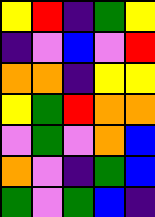[["yellow", "red", "indigo", "green", "yellow"], ["indigo", "violet", "blue", "violet", "red"], ["orange", "orange", "indigo", "yellow", "yellow"], ["yellow", "green", "red", "orange", "orange"], ["violet", "green", "violet", "orange", "blue"], ["orange", "violet", "indigo", "green", "blue"], ["green", "violet", "green", "blue", "indigo"]]